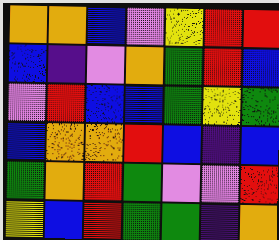[["orange", "orange", "blue", "violet", "yellow", "red", "red"], ["blue", "indigo", "violet", "orange", "green", "red", "blue"], ["violet", "red", "blue", "blue", "green", "yellow", "green"], ["blue", "orange", "orange", "red", "blue", "indigo", "blue"], ["green", "orange", "red", "green", "violet", "violet", "red"], ["yellow", "blue", "red", "green", "green", "indigo", "orange"]]